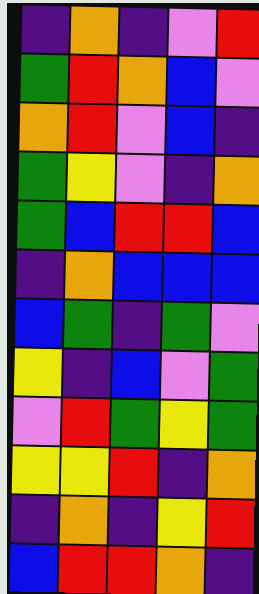[["indigo", "orange", "indigo", "violet", "red"], ["green", "red", "orange", "blue", "violet"], ["orange", "red", "violet", "blue", "indigo"], ["green", "yellow", "violet", "indigo", "orange"], ["green", "blue", "red", "red", "blue"], ["indigo", "orange", "blue", "blue", "blue"], ["blue", "green", "indigo", "green", "violet"], ["yellow", "indigo", "blue", "violet", "green"], ["violet", "red", "green", "yellow", "green"], ["yellow", "yellow", "red", "indigo", "orange"], ["indigo", "orange", "indigo", "yellow", "red"], ["blue", "red", "red", "orange", "indigo"]]